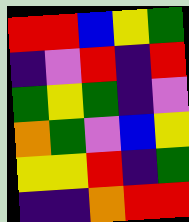[["red", "red", "blue", "yellow", "green"], ["indigo", "violet", "red", "indigo", "red"], ["green", "yellow", "green", "indigo", "violet"], ["orange", "green", "violet", "blue", "yellow"], ["yellow", "yellow", "red", "indigo", "green"], ["indigo", "indigo", "orange", "red", "red"]]